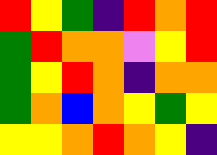[["red", "yellow", "green", "indigo", "red", "orange", "red"], ["green", "red", "orange", "orange", "violet", "yellow", "red"], ["green", "yellow", "red", "orange", "indigo", "orange", "orange"], ["green", "orange", "blue", "orange", "yellow", "green", "yellow"], ["yellow", "yellow", "orange", "red", "orange", "yellow", "indigo"]]